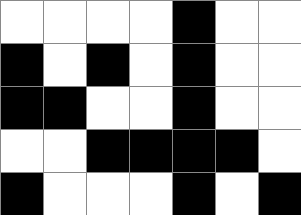[["white", "white", "white", "white", "black", "white", "white"], ["black", "white", "black", "white", "black", "white", "white"], ["black", "black", "white", "white", "black", "white", "white"], ["white", "white", "black", "black", "black", "black", "white"], ["black", "white", "white", "white", "black", "white", "black"]]